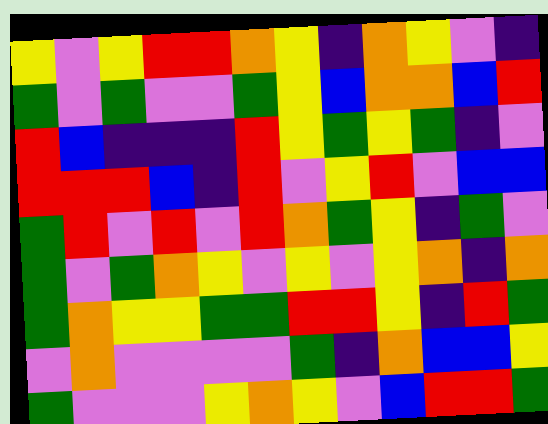[["yellow", "violet", "yellow", "red", "red", "orange", "yellow", "indigo", "orange", "yellow", "violet", "indigo"], ["green", "violet", "green", "violet", "violet", "green", "yellow", "blue", "orange", "orange", "blue", "red"], ["red", "blue", "indigo", "indigo", "indigo", "red", "yellow", "green", "yellow", "green", "indigo", "violet"], ["red", "red", "red", "blue", "indigo", "red", "violet", "yellow", "red", "violet", "blue", "blue"], ["green", "red", "violet", "red", "violet", "red", "orange", "green", "yellow", "indigo", "green", "violet"], ["green", "violet", "green", "orange", "yellow", "violet", "yellow", "violet", "yellow", "orange", "indigo", "orange"], ["green", "orange", "yellow", "yellow", "green", "green", "red", "red", "yellow", "indigo", "red", "green"], ["violet", "orange", "violet", "violet", "violet", "violet", "green", "indigo", "orange", "blue", "blue", "yellow"], ["green", "violet", "violet", "violet", "yellow", "orange", "yellow", "violet", "blue", "red", "red", "green"]]